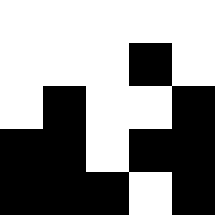[["white", "white", "white", "white", "white"], ["white", "white", "white", "black", "white"], ["white", "black", "white", "white", "black"], ["black", "black", "white", "black", "black"], ["black", "black", "black", "white", "black"]]